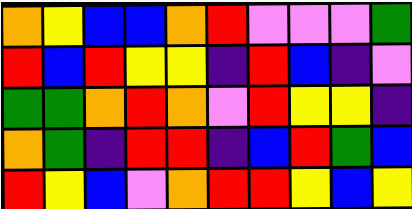[["orange", "yellow", "blue", "blue", "orange", "red", "violet", "violet", "violet", "green"], ["red", "blue", "red", "yellow", "yellow", "indigo", "red", "blue", "indigo", "violet"], ["green", "green", "orange", "red", "orange", "violet", "red", "yellow", "yellow", "indigo"], ["orange", "green", "indigo", "red", "red", "indigo", "blue", "red", "green", "blue"], ["red", "yellow", "blue", "violet", "orange", "red", "red", "yellow", "blue", "yellow"]]